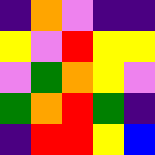[["indigo", "orange", "violet", "indigo", "indigo"], ["yellow", "violet", "red", "yellow", "yellow"], ["violet", "green", "orange", "yellow", "violet"], ["green", "orange", "red", "green", "indigo"], ["indigo", "red", "red", "yellow", "blue"]]